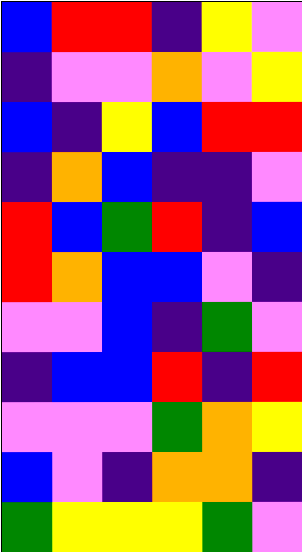[["blue", "red", "red", "indigo", "yellow", "violet"], ["indigo", "violet", "violet", "orange", "violet", "yellow"], ["blue", "indigo", "yellow", "blue", "red", "red"], ["indigo", "orange", "blue", "indigo", "indigo", "violet"], ["red", "blue", "green", "red", "indigo", "blue"], ["red", "orange", "blue", "blue", "violet", "indigo"], ["violet", "violet", "blue", "indigo", "green", "violet"], ["indigo", "blue", "blue", "red", "indigo", "red"], ["violet", "violet", "violet", "green", "orange", "yellow"], ["blue", "violet", "indigo", "orange", "orange", "indigo"], ["green", "yellow", "yellow", "yellow", "green", "violet"]]